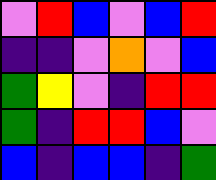[["violet", "red", "blue", "violet", "blue", "red"], ["indigo", "indigo", "violet", "orange", "violet", "blue"], ["green", "yellow", "violet", "indigo", "red", "red"], ["green", "indigo", "red", "red", "blue", "violet"], ["blue", "indigo", "blue", "blue", "indigo", "green"]]